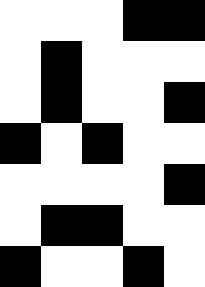[["white", "white", "white", "black", "black"], ["white", "black", "white", "white", "white"], ["white", "black", "white", "white", "black"], ["black", "white", "black", "white", "white"], ["white", "white", "white", "white", "black"], ["white", "black", "black", "white", "white"], ["black", "white", "white", "black", "white"]]